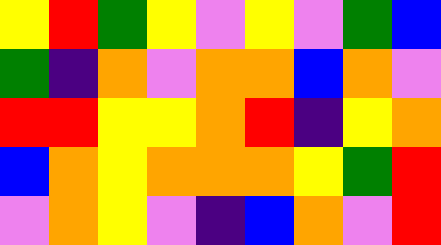[["yellow", "red", "green", "yellow", "violet", "yellow", "violet", "green", "blue"], ["green", "indigo", "orange", "violet", "orange", "orange", "blue", "orange", "violet"], ["red", "red", "yellow", "yellow", "orange", "red", "indigo", "yellow", "orange"], ["blue", "orange", "yellow", "orange", "orange", "orange", "yellow", "green", "red"], ["violet", "orange", "yellow", "violet", "indigo", "blue", "orange", "violet", "red"]]